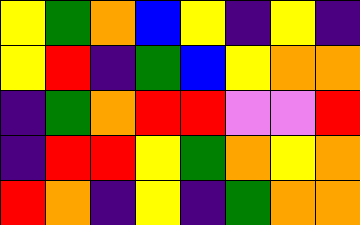[["yellow", "green", "orange", "blue", "yellow", "indigo", "yellow", "indigo"], ["yellow", "red", "indigo", "green", "blue", "yellow", "orange", "orange"], ["indigo", "green", "orange", "red", "red", "violet", "violet", "red"], ["indigo", "red", "red", "yellow", "green", "orange", "yellow", "orange"], ["red", "orange", "indigo", "yellow", "indigo", "green", "orange", "orange"]]